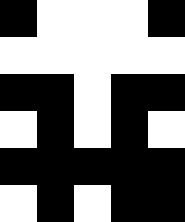[["black", "white", "white", "white", "black"], ["white", "white", "white", "white", "white"], ["black", "black", "white", "black", "black"], ["white", "black", "white", "black", "white"], ["black", "black", "black", "black", "black"], ["white", "black", "white", "black", "black"]]